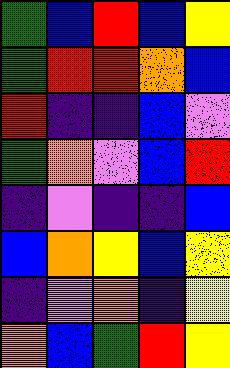[["green", "blue", "red", "blue", "yellow"], ["green", "red", "red", "orange", "blue"], ["red", "indigo", "indigo", "blue", "violet"], ["green", "orange", "violet", "blue", "red"], ["indigo", "violet", "indigo", "indigo", "blue"], ["blue", "orange", "yellow", "blue", "yellow"], ["indigo", "violet", "orange", "indigo", "yellow"], ["orange", "blue", "green", "red", "yellow"]]